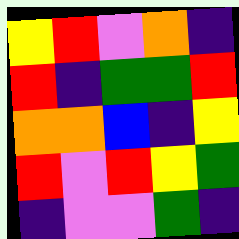[["yellow", "red", "violet", "orange", "indigo"], ["red", "indigo", "green", "green", "red"], ["orange", "orange", "blue", "indigo", "yellow"], ["red", "violet", "red", "yellow", "green"], ["indigo", "violet", "violet", "green", "indigo"]]